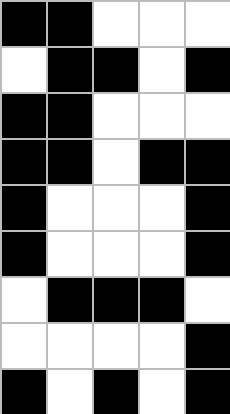[["black", "black", "white", "white", "white"], ["white", "black", "black", "white", "black"], ["black", "black", "white", "white", "white"], ["black", "black", "white", "black", "black"], ["black", "white", "white", "white", "black"], ["black", "white", "white", "white", "black"], ["white", "black", "black", "black", "white"], ["white", "white", "white", "white", "black"], ["black", "white", "black", "white", "black"]]